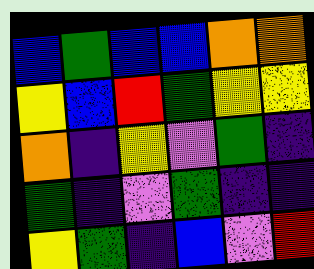[["blue", "green", "blue", "blue", "orange", "orange"], ["yellow", "blue", "red", "green", "yellow", "yellow"], ["orange", "indigo", "yellow", "violet", "green", "indigo"], ["green", "indigo", "violet", "green", "indigo", "indigo"], ["yellow", "green", "indigo", "blue", "violet", "red"]]